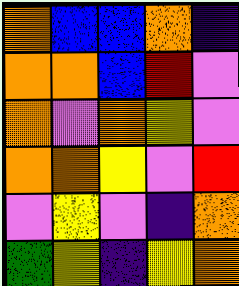[["orange", "blue", "blue", "orange", "indigo"], ["orange", "orange", "blue", "red", "violet"], ["orange", "violet", "orange", "yellow", "violet"], ["orange", "orange", "yellow", "violet", "red"], ["violet", "yellow", "violet", "indigo", "orange"], ["green", "yellow", "indigo", "yellow", "orange"]]